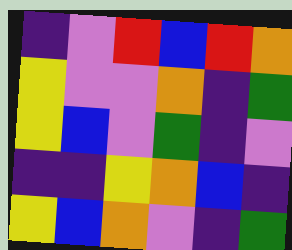[["indigo", "violet", "red", "blue", "red", "orange"], ["yellow", "violet", "violet", "orange", "indigo", "green"], ["yellow", "blue", "violet", "green", "indigo", "violet"], ["indigo", "indigo", "yellow", "orange", "blue", "indigo"], ["yellow", "blue", "orange", "violet", "indigo", "green"]]